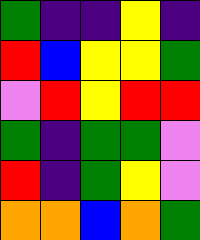[["green", "indigo", "indigo", "yellow", "indigo"], ["red", "blue", "yellow", "yellow", "green"], ["violet", "red", "yellow", "red", "red"], ["green", "indigo", "green", "green", "violet"], ["red", "indigo", "green", "yellow", "violet"], ["orange", "orange", "blue", "orange", "green"]]